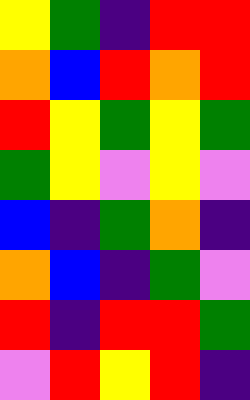[["yellow", "green", "indigo", "red", "red"], ["orange", "blue", "red", "orange", "red"], ["red", "yellow", "green", "yellow", "green"], ["green", "yellow", "violet", "yellow", "violet"], ["blue", "indigo", "green", "orange", "indigo"], ["orange", "blue", "indigo", "green", "violet"], ["red", "indigo", "red", "red", "green"], ["violet", "red", "yellow", "red", "indigo"]]